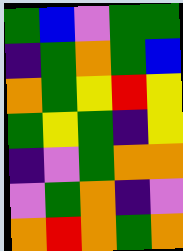[["green", "blue", "violet", "green", "green"], ["indigo", "green", "orange", "green", "blue"], ["orange", "green", "yellow", "red", "yellow"], ["green", "yellow", "green", "indigo", "yellow"], ["indigo", "violet", "green", "orange", "orange"], ["violet", "green", "orange", "indigo", "violet"], ["orange", "red", "orange", "green", "orange"]]